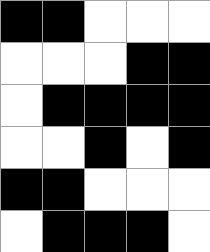[["black", "black", "white", "white", "white"], ["white", "white", "white", "black", "black"], ["white", "black", "black", "black", "black"], ["white", "white", "black", "white", "black"], ["black", "black", "white", "white", "white"], ["white", "black", "black", "black", "white"]]